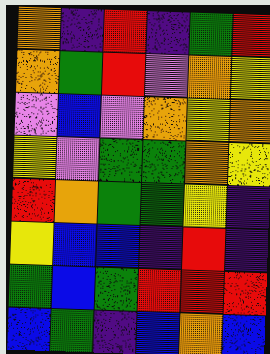[["orange", "indigo", "red", "indigo", "green", "red"], ["orange", "green", "red", "violet", "orange", "yellow"], ["violet", "blue", "violet", "orange", "yellow", "orange"], ["yellow", "violet", "green", "green", "orange", "yellow"], ["red", "orange", "green", "green", "yellow", "indigo"], ["yellow", "blue", "blue", "indigo", "red", "indigo"], ["green", "blue", "green", "red", "red", "red"], ["blue", "green", "indigo", "blue", "orange", "blue"]]